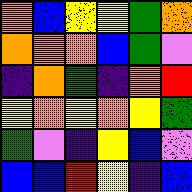[["orange", "blue", "yellow", "yellow", "green", "orange"], ["orange", "orange", "orange", "blue", "green", "violet"], ["indigo", "orange", "green", "indigo", "orange", "red"], ["yellow", "orange", "yellow", "orange", "yellow", "green"], ["green", "violet", "indigo", "yellow", "blue", "violet"], ["blue", "blue", "red", "yellow", "indigo", "blue"]]